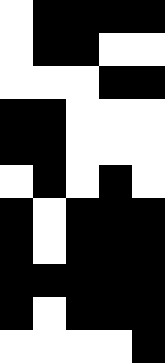[["white", "black", "black", "black", "black"], ["white", "black", "black", "white", "white"], ["white", "white", "white", "black", "black"], ["black", "black", "white", "white", "white"], ["black", "black", "white", "white", "white"], ["white", "black", "white", "black", "white"], ["black", "white", "black", "black", "black"], ["black", "white", "black", "black", "black"], ["black", "black", "black", "black", "black"], ["black", "white", "black", "black", "black"], ["white", "white", "white", "white", "black"]]